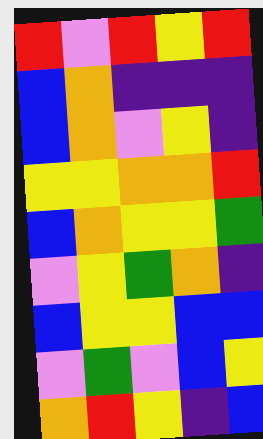[["red", "violet", "red", "yellow", "red"], ["blue", "orange", "indigo", "indigo", "indigo"], ["blue", "orange", "violet", "yellow", "indigo"], ["yellow", "yellow", "orange", "orange", "red"], ["blue", "orange", "yellow", "yellow", "green"], ["violet", "yellow", "green", "orange", "indigo"], ["blue", "yellow", "yellow", "blue", "blue"], ["violet", "green", "violet", "blue", "yellow"], ["orange", "red", "yellow", "indigo", "blue"]]